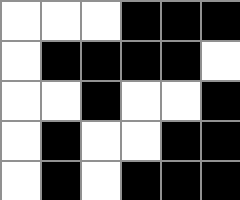[["white", "white", "white", "black", "black", "black"], ["white", "black", "black", "black", "black", "white"], ["white", "white", "black", "white", "white", "black"], ["white", "black", "white", "white", "black", "black"], ["white", "black", "white", "black", "black", "black"]]